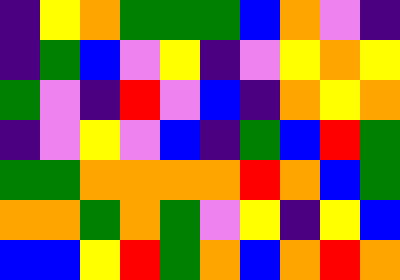[["indigo", "yellow", "orange", "green", "green", "green", "blue", "orange", "violet", "indigo"], ["indigo", "green", "blue", "violet", "yellow", "indigo", "violet", "yellow", "orange", "yellow"], ["green", "violet", "indigo", "red", "violet", "blue", "indigo", "orange", "yellow", "orange"], ["indigo", "violet", "yellow", "violet", "blue", "indigo", "green", "blue", "red", "green"], ["green", "green", "orange", "orange", "orange", "orange", "red", "orange", "blue", "green"], ["orange", "orange", "green", "orange", "green", "violet", "yellow", "indigo", "yellow", "blue"], ["blue", "blue", "yellow", "red", "green", "orange", "blue", "orange", "red", "orange"]]